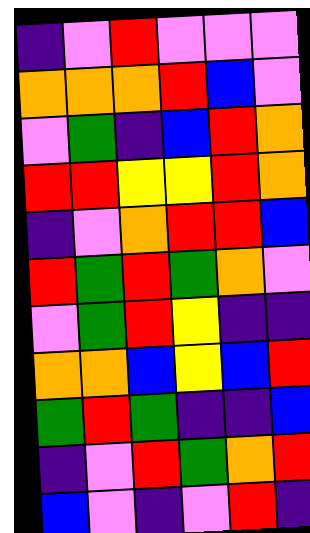[["indigo", "violet", "red", "violet", "violet", "violet"], ["orange", "orange", "orange", "red", "blue", "violet"], ["violet", "green", "indigo", "blue", "red", "orange"], ["red", "red", "yellow", "yellow", "red", "orange"], ["indigo", "violet", "orange", "red", "red", "blue"], ["red", "green", "red", "green", "orange", "violet"], ["violet", "green", "red", "yellow", "indigo", "indigo"], ["orange", "orange", "blue", "yellow", "blue", "red"], ["green", "red", "green", "indigo", "indigo", "blue"], ["indigo", "violet", "red", "green", "orange", "red"], ["blue", "violet", "indigo", "violet", "red", "indigo"]]